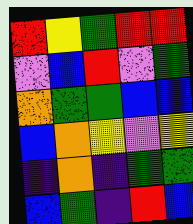[["red", "yellow", "green", "red", "red"], ["violet", "blue", "red", "violet", "green"], ["orange", "green", "green", "blue", "blue"], ["blue", "orange", "yellow", "violet", "yellow"], ["indigo", "orange", "indigo", "green", "green"], ["blue", "green", "indigo", "red", "blue"]]